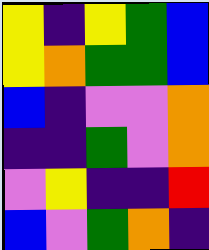[["yellow", "indigo", "yellow", "green", "blue"], ["yellow", "orange", "green", "green", "blue"], ["blue", "indigo", "violet", "violet", "orange"], ["indigo", "indigo", "green", "violet", "orange"], ["violet", "yellow", "indigo", "indigo", "red"], ["blue", "violet", "green", "orange", "indigo"]]